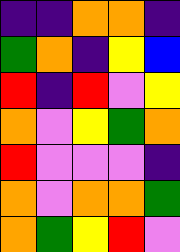[["indigo", "indigo", "orange", "orange", "indigo"], ["green", "orange", "indigo", "yellow", "blue"], ["red", "indigo", "red", "violet", "yellow"], ["orange", "violet", "yellow", "green", "orange"], ["red", "violet", "violet", "violet", "indigo"], ["orange", "violet", "orange", "orange", "green"], ["orange", "green", "yellow", "red", "violet"]]